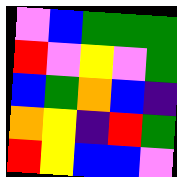[["violet", "blue", "green", "green", "green"], ["red", "violet", "yellow", "violet", "green"], ["blue", "green", "orange", "blue", "indigo"], ["orange", "yellow", "indigo", "red", "green"], ["red", "yellow", "blue", "blue", "violet"]]